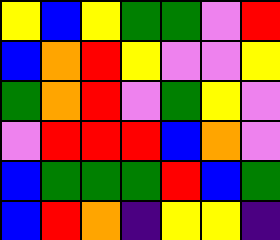[["yellow", "blue", "yellow", "green", "green", "violet", "red"], ["blue", "orange", "red", "yellow", "violet", "violet", "yellow"], ["green", "orange", "red", "violet", "green", "yellow", "violet"], ["violet", "red", "red", "red", "blue", "orange", "violet"], ["blue", "green", "green", "green", "red", "blue", "green"], ["blue", "red", "orange", "indigo", "yellow", "yellow", "indigo"]]